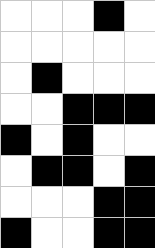[["white", "white", "white", "black", "white"], ["white", "white", "white", "white", "white"], ["white", "black", "white", "white", "white"], ["white", "white", "black", "black", "black"], ["black", "white", "black", "white", "white"], ["white", "black", "black", "white", "black"], ["white", "white", "white", "black", "black"], ["black", "white", "white", "black", "black"]]